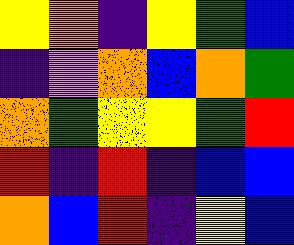[["yellow", "orange", "indigo", "yellow", "green", "blue"], ["indigo", "violet", "orange", "blue", "orange", "green"], ["orange", "green", "yellow", "yellow", "green", "red"], ["red", "indigo", "red", "indigo", "blue", "blue"], ["orange", "blue", "red", "indigo", "yellow", "blue"]]